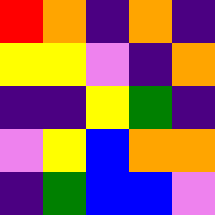[["red", "orange", "indigo", "orange", "indigo"], ["yellow", "yellow", "violet", "indigo", "orange"], ["indigo", "indigo", "yellow", "green", "indigo"], ["violet", "yellow", "blue", "orange", "orange"], ["indigo", "green", "blue", "blue", "violet"]]